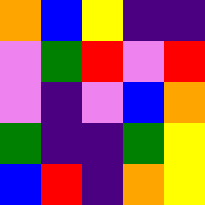[["orange", "blue", "yellow", "indigo", "indigo"], ["violet", "green", "red", "violet", "red"], ["violet", "indigo", "violet", "blue", "orange"], ["green", "indigo", "indigo", "green", "yellow"], ["blue", "red", "indigo", "orange", "yellow"]]